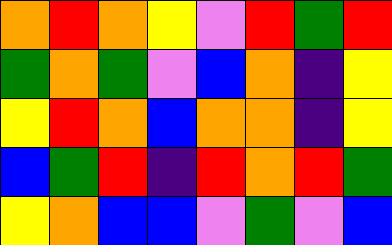[["orange", "red", "orange", "yellow", "violet", "red", "green", "red"], ["green", "orange", "green", "violet", "blue", "orange", "indigo", "yellow"], ["yellow", "red", "orange", "blue", "orange", "orange", "indigo", "yellow"], ["blue", "green", "red", "indigo", "red", "orange", "red", "green"], ["yellow", "orange", "blue", "blue", "violet", "green", "violet", "blue"]]